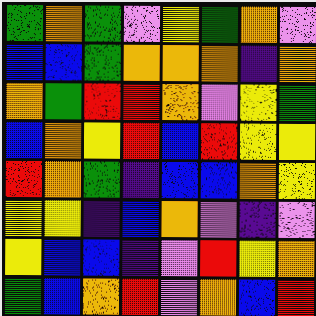[["green", "orange", "green", "violet", "yellow", "green", "orange", "violet"], ["blue", "blue", "green", "orange", "orange", "orange", "indigo", "orange"], ["orange", "green", "red", "red", "orange", "violet", "yellow", "green"], ["blue", "orange", "yellow", "red", "blue", "red", "yellow", "yellow"], ["red", "orange", "green", "indigo", "blue", "blue", "orange", "yellow"], ["yellow", "yellow", "indigo", "blue", "orange", "violet", "indigo", "violet"], ["yellow", "blue", "blue", "indigo", "violet", "red", "yellow", "orange"], ["green", "blue", "orange", "red", "violet", "orange", "blue", "red"]]